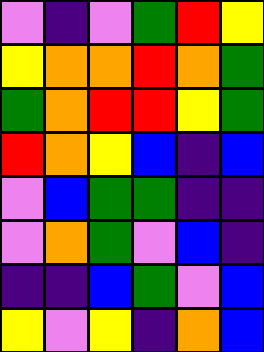[["violet", "indigo", "violet", "green", "red", "yellow"], ["yellow", "orange", "orange", "red", "orange", "green"], ["green", "orange", "red", "red", "yellow", "green"], ["red", "orange", "yellow", "blue", "indigo", "blue"], ["violet", "blue", "green", "green", "indigo", "indigo"], ["violet", "orange", "green", "violet", "blue", "indigo"], ["indigo", "indigo", "blue", "green", "violet", "blue"], ["yellow", "violet", "yellow", "indigo", "orange", "blue"]]